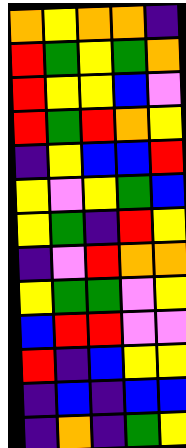[["orange", "yellow", "orange", "orange", "indigo"], ["red", "green", "yellow", "green", "orange"], ["red", "yellow", "yellow", "blue", "violet"], ["red", "green", "red", "orange", "yellow"], ["indigo", "yellow", "blue", "blue", "red"], ["yellow", "violet", "yellow", "green", "blue"], ["yellow", "green", "indigo", "red", "yellow"], ["indigo", "violet", "red", "orange", "orange"], ["yellow", "green", "green", "violet", "yellow"], ["blue", "red", "red", "violet", "violet"], ["red", "indigo", "blue", "yellow", "yellow"], ["indigo", "blue", "indigo", "blue", "blue"], ["indigo", "orange", "indigo", "green", "yellow"]]